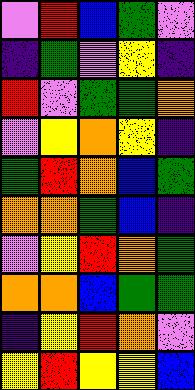[["violet", "red", "blue", "green", "violet"], ["indigo", "green", "violet", "yellow", "indigo"], ["red", "violet", "green", "green", "orange"], ["violet", "yellow", "orange", "yellow", "indigo"], ["green", "red", "orange", "blue", "green"], ["orange", "orange", "green", "blue", "indigo"], ["violet", "yellow", "red", "orange", "green"], ["orange", "orange", "blue", "green", "green"], ["indigo", "yellow", "red", "orange", "violet"], ["yellow", "red", "yellow", "yellow", "blue"]]